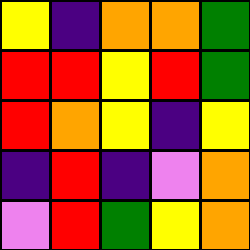[["yellow", "indigo", "orange", "orange", "green"], ["red", "red", "yellow", "red", "green"], ["red", "orange", "yellow", "indigo", "yellow"], ["indigo", "red", "indigo", "violet", "orange"], ["violet", "red", "green", "yellow", "orange"]]